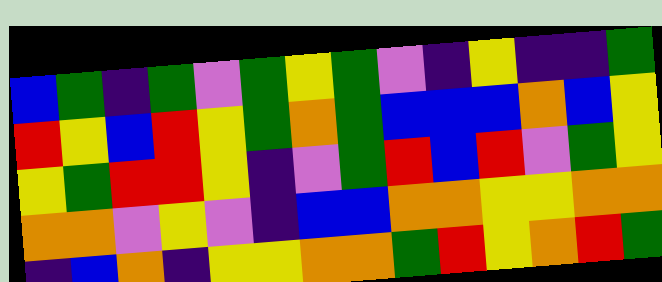[["blue", "green", "indigo", "green", "violet", "green", "yellow", "green", "violet", "indigo", "yellow", "indigo", "indigo", "green"], ["red", "yellow", "blue", "red", "yellow", "green", "orange", "green", "blue", "blue", "blue", "orange", "blue", "yellow"], ["yellow", "green", "red", "red", "yellow", "indigo", "violet", "green", "red", "blue", "red", "violet", "green", "yellow"], ["orange", "orange", "violet", "yellow", "violet", "indigo", "blue", "blue", "orange", "orange", "yellow", "yellow", "orange", "orange"], ["indigo", "blue", "orange", "indigo", "yellow", "yellow", "orange", "orange", "green", "red", "yellow", "orange", "red", "green"]]